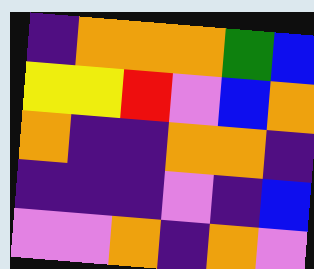[["indigo", "orange", "orange", "orange", "green", "blue"], ["yellow", "yellow", "red", "violet", "blue", "orange"], ["orange", "indigo", "indigo", "orange", "orange", "indigo"], ["indigo", "indigo", "indigo", "violet", "indigo", "blue"], ["violet", "violet", "orange", "indigo", "orange", "violet"]]